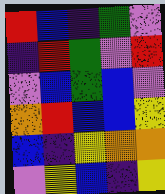[["red", "blue", "indigo", "green", "violet"], ["indigo", "red", "green", "violet", "red"], ["violet", "blue", "green", "blue", "violet"], ["orange", "red", "blue", "blue", "yellow"], ["blue", "indigo", "yellow", "orange", "orange"], ["violet", "yellow", "blue", "indigo", "yellow"]]